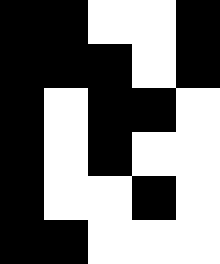[["black", "black", "white", "white", "black"], ["black", "black", "black", "white", "black"], ["black", "white", "black", "black", "white"], ["black", "white", "black", "white", "white"], ["black", "white", "white", "black", "white"], ["black", "black", "white", "white", "white"]]